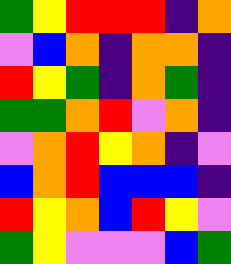[["green", "yellow", "red", "red", "red", "indigo", "orange"], ["violet", "blue", "orange", "indigo", "orange", "orange", "indigo"], ["red", "yellow", "green", "indigo", "orange", "green", "indigo"], ["green", "green", "orange", "red", "violet", "orange", "indigo"], ["violet", "orange", "red", "yellow", "orange", "indigo", "violet"], ["blue", "orange", "red", "blue", "blue", "blue", "indigo"], ["red", "yellow", "orange", "blue", "red", "yellow", "violet"], ["green", "yellow", "violet", "violet", "violet", "blue", "green"]]